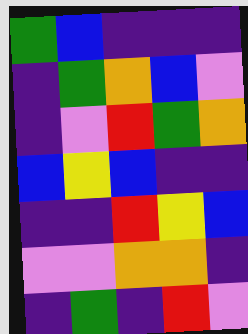[["green", "blue", "indigo", "indigo", "indigo"], ["indigo", "green", "orange", "blue", "violet"], ["indigo", "violet", "red", "green", "orange"], ["blue", "yellow", "blue", "indigo", "indigo"], ["indigo", "indigo", "red", "yellow", "blue"], ["violet", "violet", "orange", "orange", "indigo"], ["indigo", "green", "indigo", "red", "violet"]]